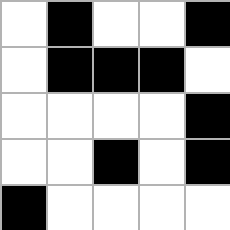[["white", "black", "white", "white", "black"], ["white", "black", "black", "black", "white"], ["white", "white", "white", "white", "black"], ["white", "white", "black", "white", "black"], ["black", "white", "white", "white", "white"]]